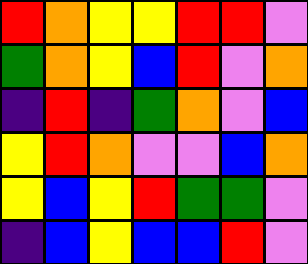[["red", "orange", "yellow", "yellow", "red", "red", "violet"], ["green", "orange", "yellow", "blue", "red", "violet", "orange"], ["indigo", "red", "indigo", "green", "orange", "violet", "blue"], ["yellow", "red", "orange", "violet", "violet", "blue", "orange"], ["yellow", "blue", "yellow", "red", "green", "green", "violet"], ["indigo", "blue", "yellow", "blue", "blue", "red", "violet"]]